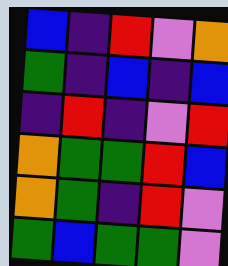[["blue", "indigo", "red", "violet", "orange"], ["green", "indigo", "blue", "indigo", "blue"], ["indigo", "red", "indigo", "violet", "red"], ["orange", "green", "green", "red", "blue"], ["orange", "green", "indigo", "red", "violet"], ["green", "blue", "green", "green", "violet"]]